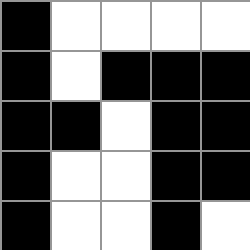[["black", "white", "white", "white", "white"], ["black", "white", "black", "black", "black"], ["black", "black", "white", "black", "black"], ["black", "white", "white", "black", "black"], ["black", "white", "white", "black", "white"]]